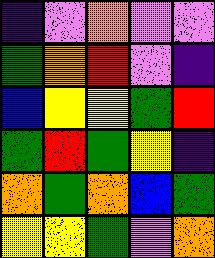[["indigo", "violet", "orange", "violet", "violet"], ["green", "orange", "red", "violet", "indigo"], ["blue", "yellow", "yellow", "green", "red"], ["green", "red", "green", "yellow", "indigo"], ["orange", "green", "orange", "blue", "green"], ["yellow", "yellow", "green", "violet", "orange"]]